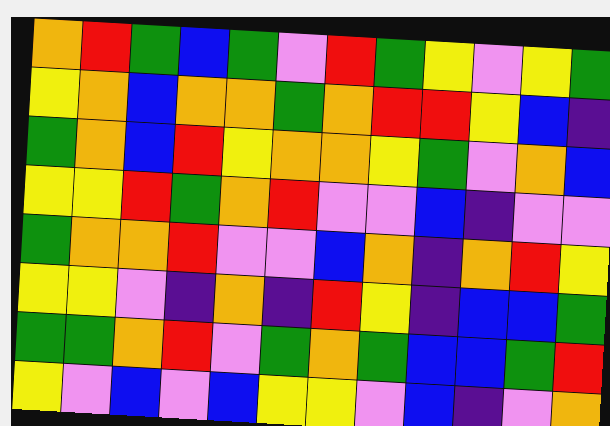[["orange", "red", "green", "blue", "green", "violet", "red", "green", "yellow", "violet", "yellow", "green"], ["yellow", "orange", "blue", "orange", "orange", "green", "orange", "red", "red", "yellow", "blue", "indigo"], ["green", "orange", "blue", "red", "yellow", "orange", "orange", "yellow", "green", "violet", "orange", "blue"], ["yellow", "yellow", "red", "green", "orange", "red", "violet", "violet", "blue", "indigo", "violet", "violet"], ["green", "orange", "orange", "red", "violet", "violet", "blue", "orange", "indigo", "orange", "red", "yellow"], ["yellow", "yellow", "violet", "indigo", "orange", "indigo", "red", "yellow", "indigo", "blue", "blue", "green"], ["green", "green", "orange", "red", "violet", "green", "orange", "green", "blue", "blue", "green", "red"], ["yellow", "violet", "blue", "violet", "blue", "yellow", "yellow", "violet", "blue", "indigo", "violet", "orange"]]